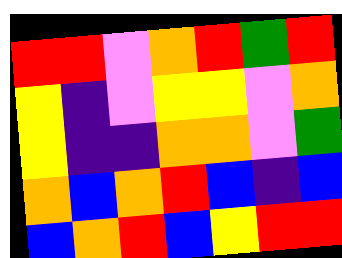[["red", "red", "violet", "orange", "red", "green", "red"], ["yellow", "indigo", "violet", "yellow", "yellow", "violet", "orange"], ["yellow", "indigo", "indigo", "orange", "orange", "violet", "green"], ["orange", "blue", "orange", "red", "blue", "indigo", "blue"], ["blue", "orange", "red", "blue", "yellow", "red", "red"]]